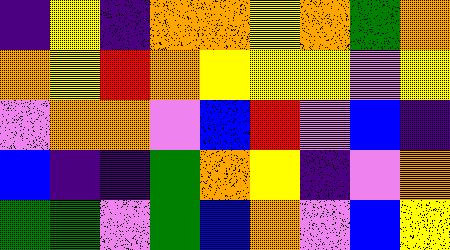[["indigo", "yellow", "indigo", "orange", "orange", "yellow", "orange", "green", "orange"], ["orange", "yellow", "red", "orange", "yellow", "yellow", "yellow", "violet", "yellow"], ["violet", "orange", "orange", "violet", "blue", "red", "violet", "blue", "indigo"], ["blue", "indigo", "indigo", "green", "orange", "yellow", "indigo", "violet", "orange"], ["green", "green", "violet", "green", "blue", "orange", "violet", "blue", "yellow"]]